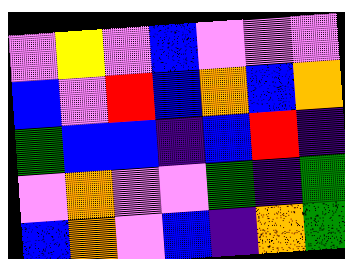[["violet", "yellow", "violet", "blue", "violet", "violet", "violet"], ["blue", "violet", "red", "blue", "orange", "blue", "orange"], ["green", "blue", "blue", "indigo", "blue", "red", "indigo"], ["violet", "orange", "violet", "violet", "green", "indigo", "green"], ["blue", "orange", "violet", "blue", "indigo", "orange", "green"]]